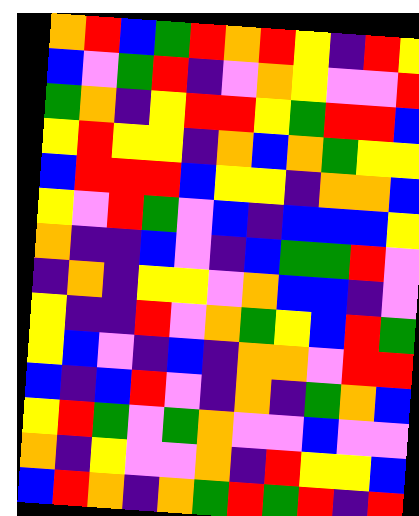[["orange", "red", "blue", "green", "red", "orange", "red", "yellow", "indigo", "red", "yellow"], ["blue", "violet", "green", "red", "indigo", "violet", "orange", "yellow", "violet", "violet", "red"], ["green", "orange", "indigo", "yellow", "red", "red", "yellow", "green", "red", "red", "blue"], ["yellow", "red", "yellow", "yellow", "indigo", "orange", "blue", "orange", "green", "yellow", "yellow"], ["blue", "red", "red", "red", "blue", "yellow", "yellow", "indigo", "orange", "orange", "blue"], ["yellow", "violet", "red", "green", "violet", "blue", "indigo", "blue", "blue", "blue", "yellow"], ["orange", "indigo", "indigo", "blue", "violet", "indigo", "blue", "green", "green", "red", "violet"], ["indigo", "orange", "indigo", "yellow", "yellow", "violet", "orange", "blue", "blue", "indigo", "violet"], ["yellow", "indigo", "indigo", "red", "violet", "orange", "green", "yellow", "blue", "red", "green"], ["yellow", "blue", "violet", "indigo", "blue", "indigo", "orange", "orange", "violet", "red", "red"], ["blue", "indigo", "blue", "red", "violet", "indigo", "orange", "indigo", "green", "orange", "blue"], ["yellow", "red", "green", "violet", "green", "orange", "violet", "violet", "blue", "violet", "violet"], ["orange", "indigo", "yellow", "violet", "violet", "orange", "indigo", "red", "yellow", "yellow", "blue"], ["blue", "red", "orange", "indigo", "orange", "green", "red", "green", "red", "indigo", "red"]]